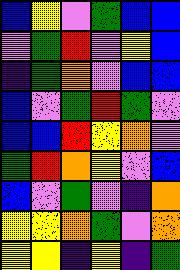[["blue", "yellow", "violet", "green", "blue", "blue"], ["violet", "green", "red", "violet", "yellow", "blue"], ["indigo", "green", "orange", "violet", "blue", "blue"], ["blue", "violet", "green", "red", "green", "violet"], ["blue", "blue", "red", "yellow", "orange", "violet"], ["green", "red", "orange", "yellow", "violet", "blue"], ["blue", "violet", "green", "violet", "indigo", "orange"], ["yellow", "yellow", "orange", "green", "violet", "orange"], ["yellow", "yellow", "indigo", "yellow", "indigo", "green"]]